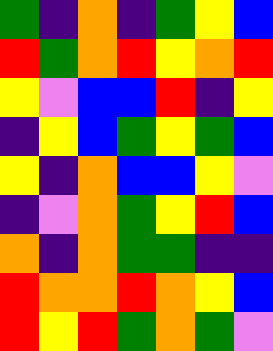[["green", "indigo", "orange", "indigo", "green", "yellow", "blue"], ["red", "green", "orange", "red", "yellow", "orange", "red"], ["yellow", "violet", "blue", "blue", "red", "indigo", "yellow"], ["indigo", "yellow", "blue", "green", "yellow", "green", "blue"], ["yellow", "indigo", "orange", "blue", "blue", "yellow", "violet"], ["indigo", "violet", "orange", "green", "yellow", "red", "blue"], ["orange", "indigo", "orange", "green", "green", "indigo", "indigo"], ["red", "orange", "orange", "red", "orange", "yellow", "blue"], ["red", "yellow", "red", "green", "orange", "green", "violet"]]